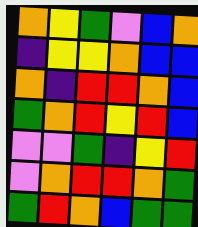[["orange", "yellow", "green", "violet", "blue", "orange"], ["indigo", "yellow", "yellow", "orange", "blue", "blue"], ["orange", "indigo", "red", "red", "orange", "blue"], ["green", "orange", "red", "yellow", "red", "blue"], ["violet", "violet", "green", "indigo", "yellow", "red"], ["violet", "orange", "red", "red", "orange", "green"], ["green", "red", "orange", "blue", "green", "green"]]